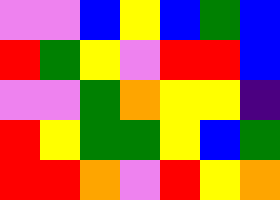[["violet", "violet", "blue", "yellow", "blue", "green", "blue"], ["red", "green", "yellow", "violet", "red", "red", "blue"], ["violet", "violet", "green", "orange", "yellow", "yellow", "indigo"], ["red", "yellow", "green", "green", "yellow", "blue", "green"], ["red", "red", "orange", "violet", "red", "yellow", "orange"]]